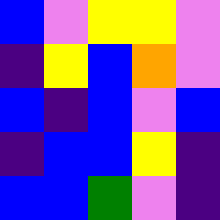[["blue", "violet", "yellow", "yellow", "violet"], ["indigo", "yellow", "blue", "orange", "violet"], ["blue", "indigo", "blue", "violet", "blue"], ["indigo", "blue", "blue", "yellow", "indigo"], ["blue", "blue", "green", "violet", "indigo"]]